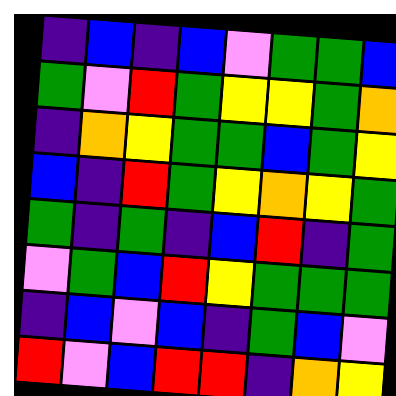[["indigo", "blue", "indigo", "blue", "violet", "green", "green", "blue"], ["green", "violet", "red", "green", "yellow", "yellow", "green", "orange"], ["indigo", "orange", "yellow", "green", "green", "blue", "green", "yellow"], ["blue", "indigo", "red", "green", "yellow", "orange", "yellow", "green"], ["green", "indigo", "green", "indigo", "blue", "red", "indigo", "green"], ["violet", "green", "blue", "red", "yellow", "green", "green", "green"], ["indigo", "blue", "violet", "blue", "indigo", "green", "blue", "violet"], ["red", "violet", "blue", "red", "red", "indigo", "orange", "yellow"]]